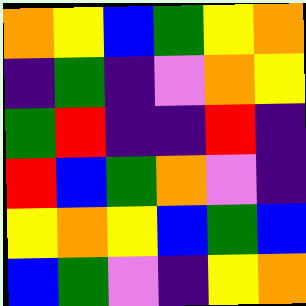[["orange", "yellow", "blue", "green", "yellow", "orange"], ["indigo", "green", "indigo", "violet", "orange", "yellow"], ["green", "red", "indigo", "indigo", "red", "indigo"], ["red", "blue", "green", "orange", "violet", "indigo"], ["yellow", "orange", "yellow", "blue", "green", "blue"], ["blue", "green", "violet", "indigo", "yellow", "orange"]]